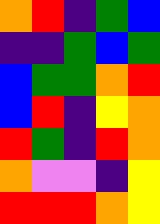[["orange", "red", "indigo", "green", "blue"], ["indigo", "indigo", "green", "blue", "green"], ["blue", "green", "green", "orange", "red"], ["blue", "red", "indigo", "yellow", "orange"], ["red", "green", "indigo", "red", "orange"], ["orange", "violet", "violet", "indigo", "yellow"], ["red", "red", "red", "orange", "yellow"]]